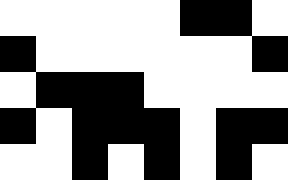[["white", "white", "white", "white", "white", "black", "black", "white"], ["black", "white", "white", "white", "white", "white", "white", "black"], ["white", "black", "black", "black", "white", "white", "white", "white"], ["black", "white", "black", "black", "black", "white", "black", "black"], ["white", "white", "black", "white", "black", "white", "black", "white"]]